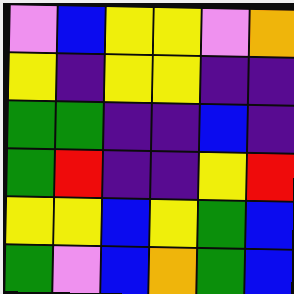[["violet", "blue", "yellow", "yellow", "violet", "orange"], ["yellow", "indigo", "yellow", "yellow", "indigo", "indigo"], ["green", "green", "indigo", "indigo", "blue", "indigo"], ["green", "red", "indigo", "indigo", "yellow", "red"], ["yellow", "yellow", "blue", "yellow", "green", "blue"], ["green", "violet", "blue", "orange", "green", "blue"]]